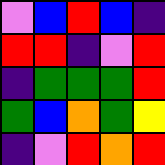[["violet", "blue", "red", "blue", "indigo"], ["red", "red", "indigo", "violet", "red"], ["indigo", "green", "green", "green", "red"], ["green", "blue", "orange", "green", "yellow"], ["indigo", "violet", "red", "orange", "red"]]